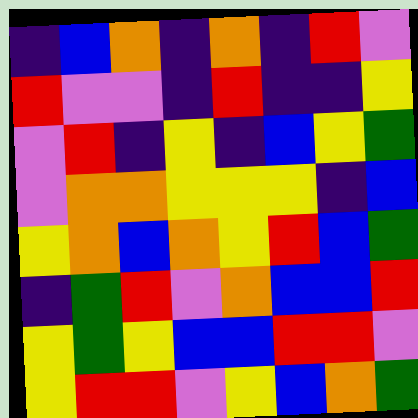[["indigo", "blue", "orange", "indigo", "orange", "indigo", "red", "violet"], ["red", "violet", "violet", "indigo", "red", "indigo", "indigo", "yellow"], ["violet", "red", "indigo", "yellow", "indigo", "blue", "yellow", "green"], ["violet", "orange", "orange", "yellow", "yellow", "yellow", "indigo", "blue"], ["yellow", "orange", "blue", "orange", "yellow", "red", "blue", "green"], ["indigo", "green", "red", "violet", "orange", "blue", "blue", "red"], ["yellow", "green", "yellow", "blue", "blue", "red", "red", "violet"], ["yellow", "red", "red", "violet", "yellow", "blue", "orange", "green"]]